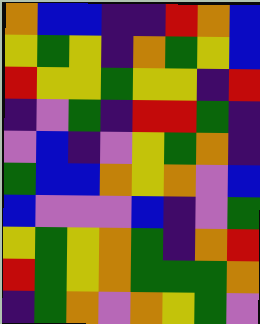[["orange", "blue", "blue", "indigo", "indigo", "red", "orange", "blue"], ["yellow", "green", "yellow", "indigo", "orange", "green", "yellow", "blue"], ["red", "yellow", "yellow", "green", "yellow", "yellow", "indigo", "red"], ["indigo", "violet", "green", "indigo", "red", "red", "green", "indigo"], ["violet", "blue", "indigo", "violet", "yellow", "green", "orange", "indigo"], ["green", "blue", "blue", "orange", "yellow", "orange", "violet", "blue"], ["blue", "violet", "violet", "violet", "blue", "indigo", "violet", "green"], ["yellow", "green", "yellow", "orange", "green", "indigo", "orange", "red"], ["red", "green", "yellow", "orange", "green", "green", "green", "orange"], ["indigo", "green", "orange", "violet", "orange", "yellow", "green", "violet"]]